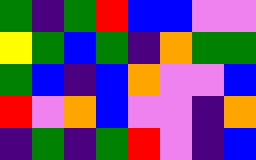[["green", "indigo", "green", "red", "blue", "blue", "violet", "violet"], ["yellow", "green", "blue", "green", "indigo", "orange", "green", "green"], ["green", "blue", "indigo", "blue", "orange", "violet", "violet", "blue"], ["red", "violet", "orange", "blue", "violet", "violet", "indigo", "orange"], ["indigo", "green", "indigo", "green", "red", "violet", "indigo", "blue"]]